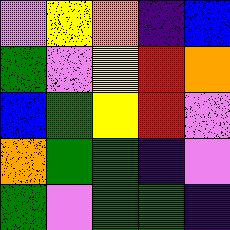[["violet", "yellow", "orange", "indigo", "blue"], ["green", "violet", "yellow", "red", "orange"], ["blue", "green", "yellow", "red", "violet"], ["orange", "green", "green", "indigo", "violet"], ["green", "violet", "green", "green", "indigo"]]